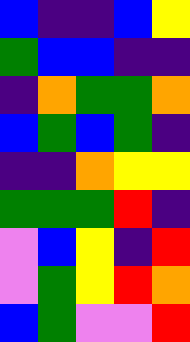[["blue", "indigo", "indigo", "blue", "yellow"], ["green", "blue", "blue", "indigo", "indigo"], ["indigo", "orange", "green", "green", "orange"], ["blue", "green", "blue", "green", "indigo"], ["indigo", "indigo", "orange", "yellow", "yellow"], ["green", "green", "green", "red", "indigo"], ["violet", "blue", "yellow", "indigo", "red"], ["violet", "green", "yellow", "red", "orange"], ["blue", "green", "violet", "violet", "red"]]